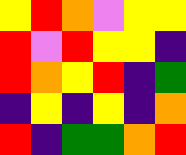[["yellow", "red", "orange", "violet", "yellow", "yellow"], ["red", "violet", "red", "yellow", "yellow", "indigo"], ["red", "orange", "yellow", "red", "indigo", "green"], ["indigo", "yellow", "indigo", "yellow", "indigo", "orange"], ["red", "indigo", "green", "green", "orange", "red"]]